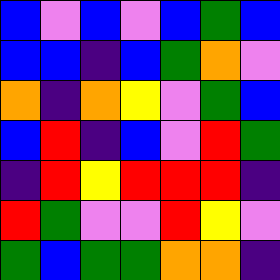[["blue", "violet", "blue", "violet", "blue", "green", "blue"], ["blue", "blue", "indigo", "blue", "green", "orange", "violet"], ["orange", "indigo", "orange", "yellow", "violet", "green", "blue"], ["blue", "red", "indigo", "blue", "violet", "red", "green"], ["indigo", "red", "yellow", "red", "red", "red", "indigo"], ["red", "green", "violet", "violet", "red", "yellow", "violet"], ["green", "blue", "green", "green", "orange", "orange", "indigo"]]